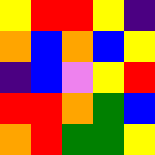[["yellow", "red", "red", "yellow", "indigo"], ["orange", "blue", "orange", "blue", "yellow"], ["indigo", "blue", "violet", "yellow", "red"], ["red", "red", "orange", "green", "blue"], ["orange", "red", "green", "green", "yellow"]]